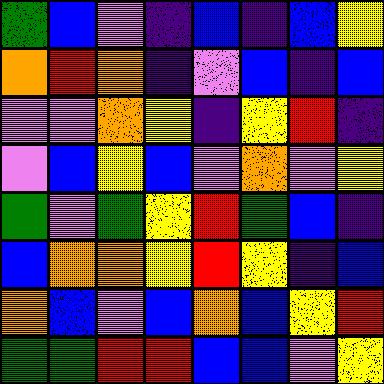[["green", "blue", "violet", "indigo", "blue", "indigo", "blue", "yellow"], ["orange", "red", "orange", "indigo", "violet", "blue", "indigo", "blue"], ["violet", "violet", "orange", "yellow", "indigo", "yellow", "red", "indigo"], ["violet", "blue", "yellow", "blue", "violet", "orange", "violet", "yellow"], ["green", "violet", "green", "yellow", "red", "green", "blue", "indigo"], ["blue", "orange", "orange", "yellow", "red", "yellow", "indigo", "blue"], ["orange", "blue", "violet", "blue", "orange", "blue", "yellow", "red"], ["green", "green", "red", "red", "blue", "blue", "violet", "yellow"]]